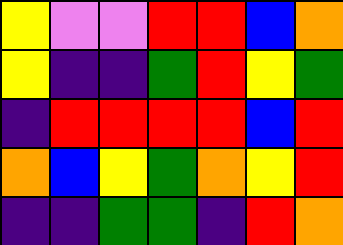[["yellow", "violet", "violet", "red", "red", "blue", "orange"], ["yellow", "indigo", "indigo", "green", "red", "yellow", "green"], ["indigo", "red", "red", "red", "red", "blue", "red"], ["orange", "blue", "yellow", "green", "orange", "yellow", "red"], ["indigo", "indigo", "green", "green", "indigo", "red", "orange"]]